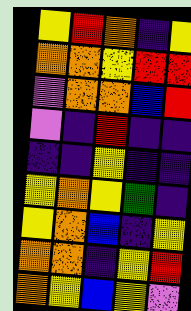[["yellow", "red", "orange", "indigo", "yellow"], ["orange", "orange", "yellow", "red", "red"], ["violet", "orange", "orange", "blue", "red"], ["violet", "indigo", "red", "indigo", "indigo"], ["indigo", "indigo", "yellow", "indigo", "indigo"], ["yellow", "orange", "yellow", "green", "indigo"], ["yellow", "orange", "blue", "indigo", "yellow"], ["orange", "orange", "indigo", "yellow", "red"], ["orange", "yellow", "blue", "yellow", "violet"]]